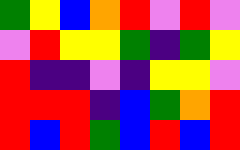[["green", "yellow", "blue", "orange", "red", "violet", "red", "violet"], ["violet", "red", "yellow", "yellow", "green", "indigo", "green", "yellow"], ["red", "indigo", "indigo", "violet", "indigo", "yellow", "yellow", "violet"], ["red", "red", "red", "indigo", "blue", "green", "orange", "red"], ["red", "blue", "red", "green", "blue", "red", "blue", "red"]]